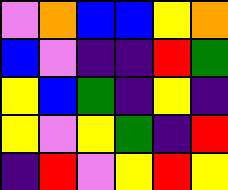[["violet", "orange", "blue", "blue", "yellow", "orange"], ["blue", "violet", "indigo", "indigo", "red", "green"], ["yellow", "blue", "green", "indigo", "yellow", "indigo"], ["yellow", "violet", "yellow", "green", "indigo", "red"], ["indigo", "red", "violet", "yellow", "red", "yellow"]]